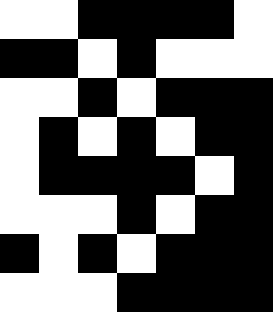[["white", "white", "black", "black", "black", "black", "white"], ["black", "black", "white", "black", "white", "white", "white"], ["white", "white", "black", "white", "black", "black", "black"], ["white", "black", "white", "black", "white", "black", "black"], ["white", "black", "black", "black", "black", "white", "black"], ["white", "white", "white", "black", "white", "black", "black"], ["black", "white", "black", "white", "black", "black", "black"], ["white", "white", "white", "black", "black", "black", "black"]]